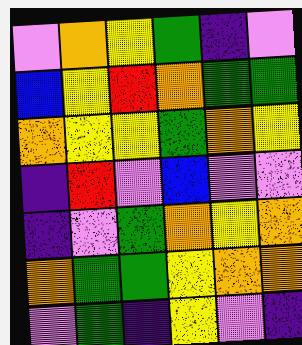[["violet", "orange", "yellow", "green", "indigo", "violet"], ["blue", "yellow", "red", "orange", "green", "green"], ["orange", "yellow", "yellow", "green", "orange", "yellow"], ["indigo", "red", "violet", "blue", "violet", "violet"], ["indigo", "violet", "green", "orange", "yellow", "orange"], ["orange", "green", "green", "yellow", "orange", "orange"], ["violet", "green", "indigo", "yellow", "violet", "indigo"]]